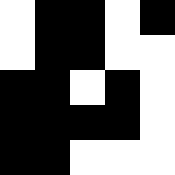[["white", "black", "black", "white", "black"], ["white", "black", "black", "white", "white"], ["black", "black", "white", "black", "white"], ["black", "black", "black", "black", "white"], ["black", "black", "white", "white", "white"]]